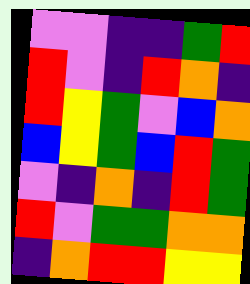[["violet", "violet", "indigo", "indigo", "green", "red"], ["red", "violet", "indigo", "red", "orange", "indigo"], ["red", "yellow", "green", "violet", "blue", "orange"], ["blue", "yellow", "green", "blue", "red", "green"], ["violet", "indigo", "orange", "indigo", "red", "green"], ["red", "violet", "green", "green", "orange", "orange"], ["indigo", "orange", "red", "red", "yellow", "yellow"]]